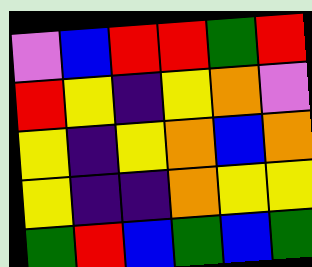[["violet", "blue", "red", "red", "green", "red"], ["red", "yellow", "indigo", "yellow", "orange", "violet"], ["yellow", "indigo", "yellow", "orange", "blue", "orange"], ["yellow", "indigo", "indigo", "orange", "yellow", "yellow"], ["green", "red", "blue", "green", "blue", "green"]]